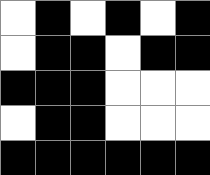[["white", "black", "white", "black", "white", "black"], ["white", "black", "black", "white", "black", "black"], ["black", "black", "black", "white", "white", "white"], ["white", "black", "black", "white", "white", "white"], ["black", "black", "black", "black", "black", "black"]]